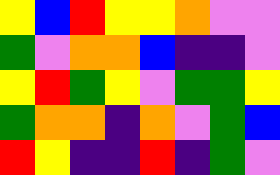[["yellow", "blue", "red", "yellow", "yellow", "orange", "violet", "violet"], ["green", "violet", "orange", "orange", "blue", "indigo", "indigo", "violet"], ["yellow", "red", "green", "yellow", "violet", "green", "green", "yellow"], ["green", "orange", "orange", "indigo", "orange", "violet", "green", "blue"], ["red", "yellow", "indigo", "indigo", "red", "indigo", "green", "violet"]]